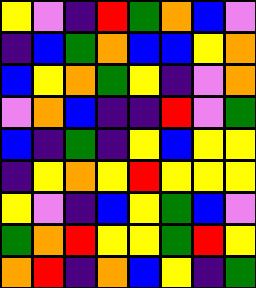[["yellow", "violet", "indigo", "red", "green", "orange", "blue", "violet"], ["indigo", "blue", "green", "orange", "blue", "blue", "yellow", "orange"], ["blue", "yellow", "orange", "green", "yellow", "indigo", "violet", "orange"], ["violet", "orange", "blue", "indigo", "indigo", "red", "violet", "green"], ["blue", "indigo", "green", "indigo", "yellow", "blue", "yellow", "yellow"], ["indigo", "yellow", "orange", "yellow", "red", "yellow", "yellow", "yellow"], ["yellow", "violet", "indigo", "blue", "yellow", "green", "blue", "violet"], ["green", "orange", "red", "yellow", "yellow", "green", "red", "yellow"], ["orange", "red", "indigo", "orange", "blue", "yellow", "indigo", "green"]]